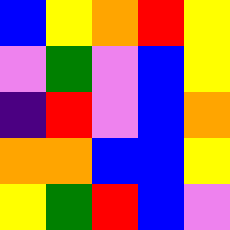[["blue", "yellow", "orange", "red", "yellow"], ["violet", "green", "violet", "blue", "yellow"], ["indigo", "red", "violet", "blue", "orange"], ["orange", "orange", "blue", "blue", "yellow"], ["yellow", "green", "red", "blue", "violet"]]